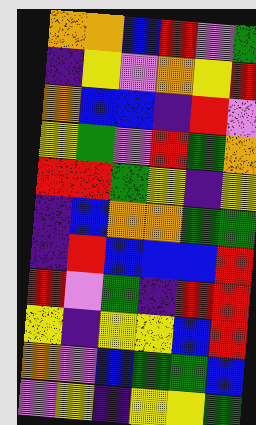[["orange", "orange", "blue", "red", "violet", "green"], ["indigo", "yellow", "violet", "orange", "yellow", "red"], ["orange", "blue", "blue", "indigo", "red", "violet"], ["yellow", "green", "violet", "red", "green", "orange"], ["red", "red", "green", "yellow", "indigo", "yellow"], ["indigo", "blue", "orange", "orange", "green", "green"], ["indigo", "red", "blue", "blue", "blue", "red"], ["red", "violet", "green", "indigo", "red", "red"], ["yellow", "indigo", "yellow", "yellow", "blue", "red"], ["orange", "violet", "blue", "green", "green", "blue"], ["violet", "yellow", "indigo", "yellow", "yellow", "green"]]